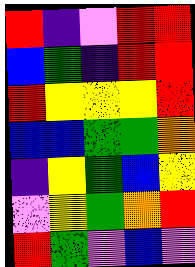[["red", "indigo", "violet", "red", "red"], ["blue", "green", "indigo", "red", "red"], ["red", "yellow", "yellow", "yellow", "red"], ["blue", "blue", "green", "green", "orange"], ["indigo", "yellow", "green", "blue", "yellow"], ["violet", "yellow", "green", "orange", "red"], ["red", "green", "violet", "blue", "violet"]]